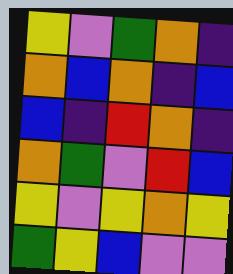[["yellow", "violet", "green", "orange", "indigo"], ["orange", "blue", "orange", "indigo", "blue"], ["blue", "indigo", "red", "orange", "indigo"], ["orange", "green", "violet", "red", "blue"], ["yellow", "violet", "yellow", "orange", "yellow"], ["green", "yellow", "blue", "violet", "violet"]]